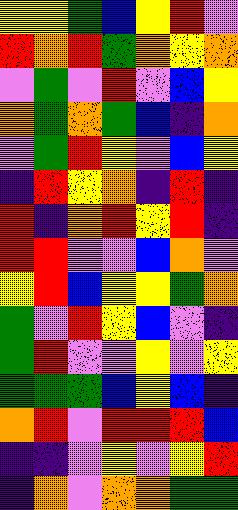[["yellow", "yellow", "green", "blue", "yellow", "red", "violet"], ["red", "orange", "red", "green", "orange", "yellow", "orange"], ["violet", "green", "violet", "red", "violet", "blue", "yellow"], ["orange", "green", "orange", "green", "blue", "indigo", "orange"], ["violet", "green", "red", "yellow", "violet", "blue", "yellow"], ["indigo", "red", "yellow", "orange", "indigo", "red", "indigo"], ["red", "indigo", "orange", "red", "yellow", "red", "indigo"], ["red", "red", "violet", "violet", "blue", "orange", "violet"], ["yellow", "red", "blue", "yellow", "yellow", "green", "orange"], ["green", "violet", "red", "yellow", "blue", "violet", "indigo"], ["green", "red", "violet", "violet", "yellow", "violet", "yellow"], ["green", "green", "green", "blue", "yellow", "blue", "indigo"], ["orange", "red", "violet", "red", "red", "red", "blue"], ["indigo", "indigo", "violet", "yellow", "violet", "yellow", "red"], ["indigo", "orange", "violet", "orange", "orange", "green", "green"]]